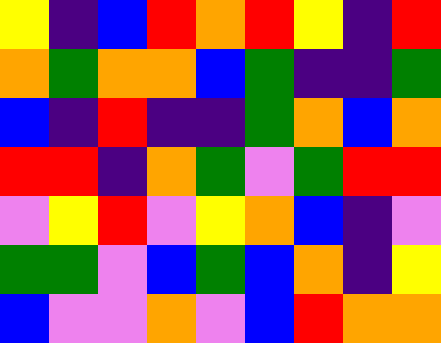[["yellow", "indigo", "blue", "red", "orange", "red", "yellow", "indigo", "red"], ["orange", "green", "orange", "orange", "blue", "green", "indigo", "indigo", "green"], ["blue", "indigo", "red", "indigo", "indigo", "green", "orange", "blue", "orange"], ["red", "red", "indigo", "orange", "green", "violet", "green", "red", "red"], ["violet", "yellow", "red", "violet", "yellow", "orange", "blue", "indigo", "violet"], ["green", "green", "violet", "blue", "green", "blue", "orange", "indigo", "yellow"], ["blue", "violet", "violet", "orange", "violet", "blue", "red", "orange", "orange"]]